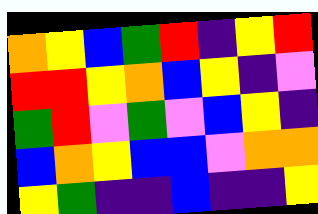[["orange", "yellow", "blue", "green", "red", "indigo", "yellow", "red"], ["red", "red", "yellow", "orange", "blue", "yellow", "indigo", "violet"], ["green", "red", "violet", "green", "violet", "blue", "yellow", "indigo"], ["blue", "orange", "yellow", "blue", "blue", "violet", "orange", "orange"], ["yellow", "green", "indigo", "indigo", "blue", "indigo", "indigo", "yellow"]]